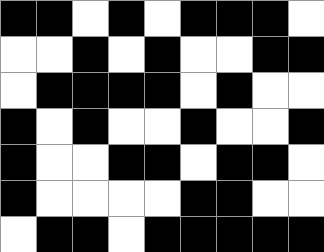[["black", "black", "white", "black", "white", "black", "black", "black", "white"], ["white", "white", "black", "white", "black", "white", "white", "black", "black"], ["white", "black", "black", "black", "black", "white", "black", "white", "white"], ["black", "white", "black", "white", "white", "black", "white", "white", "black"], ["black", "white", "white", "black", "black", "white", "black", "black", "white"], ["black", "white", "white", "white", "white", "black", "black", "white", "white"], ["white", "black", "black", "white", "black", "black", "black", "black", "black"]]